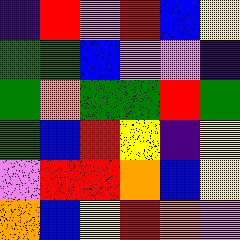[["indigo", "red", "violet", "red", "blue", "yellow"], ["green", "green", "blue", "violet", "violet", "indigo"], ["green", "orange", "green", "green", "red", "green"], ["green", "blue", "red", "yellow", "indigo", "yellow"], ["violet", "red", "red", "orange", "blue", "yellow"], ["orange", "blue", "yellow", "red", "orange", "violet"]]